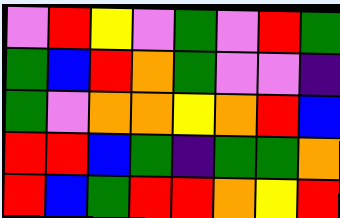[["violet", "red", "yellow", "violet", "green", "violet", "red", "green"], ["green", "blue", "red", "orange", "green", "violet", "violet", "indigo"], ["green", "violet", "orange", "orange", "yellow", "orange", "red", "blue"], ["red", "red", "blue", "green", "indigo", "green", "green", "orange"], ["red", "blue", "green", "red", "red", "orange", "yellow", "red"]]